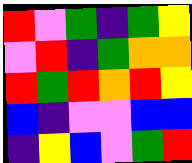[["red", "violet", "green", "indigo", "green", "yellow"], ["violet", "red", "indigo", "green", "orange", "orange"], ["red", "green", "red", "orange", "red", "yellow"], ["blue", "indigo", "violet", "violet", "blue", "blue"], ["indigo", "yellow", "blue", "violet", "green", "red"]]